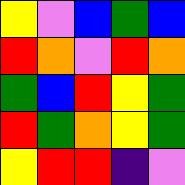[["yellow", "violet", "blue", "green", "blue"], ["red", "orange", "violet", "red", "orange"], ["green", "blue", "red", "yellow", "green"], ["red", "green", "orange", "yellow", "green"], ["yellow", "red", "red", "indigo", "violet"]]